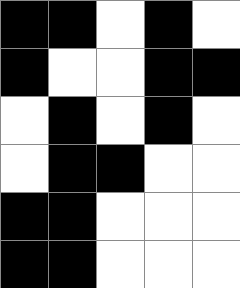[["black", "black", "white", "black", "white"], ["black", "white", "white", "black", "black"], ["white", "black", "white", "black", "white"], ["white", "black", "black", "white", "white"], ["black", "black", "white", "white", "white"], ["black", "black", "white", "white", "white"]]